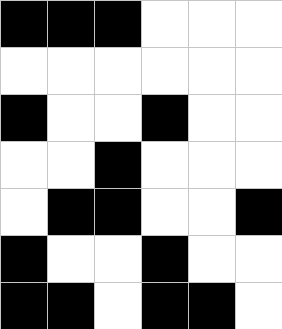[["black", "black", "black", "white", "white", "white"], ["white", "white", "white", "white", "white", "white"], ["black", "white", "white", "black", "white", "white"], ["white", "white", "black", "white", "white", "white"], ["white", "black", "black", "white", "white", "black"], ["black", "white", "white", "black", "white", "white"], ["black", "black", "white", "black", "black", "white"]]